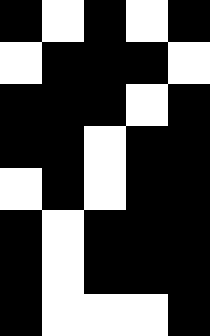[["black", "white", "black", "white", "black"], ["white", "black", "black", "black", "white"], ["black", "black", "black", "white", "black"], ["black", "black", "white", "black", "black"], ["white", "black", "white", "black", "black"], ["black", "white", "black", "black", "black"], ["black", "white", "black", "black", "black"], ["black", "white", "white", "white", "black"]]